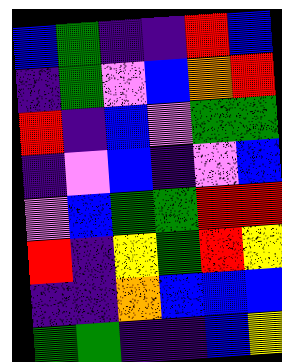[["blue", "green", "indigo", "indigo", "red", "blue"], ["indigo", "green", "violet", "blue", "orange", "red"], ["red", "indigo", "blue", "violet", "green", "green"], ["indigo", "violet", "blue", "indigo", "violet", "blue"], ["violet", "blue", "green", "green", "red", "red"], ["red", "indigo", "yellow", "green", "red", "yellow"], ["indigo", "indigo", "orange", "blue", "blue", "blue"], ["green", "green", "indigo", "indigo", "blue", "yellow"]]